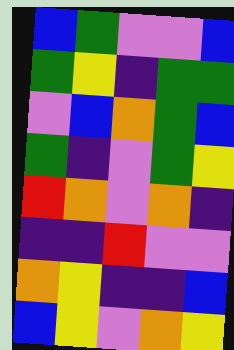[["blue", "green", "violet", "violet", "blue"], ["green", "yellow", "indigo", "green", "green"], ["violet", "blue", "orange", "green", "blue"], ["green", "indigo", "violet", "green", "yellow"], ["red", "orange", "violet", "orange", "indigo"], ["indigo", "indigo", "red", "violet", "violet"], ["orange", "yellow", "indigo", "indigo", "blue"], ["blue", "yellow", "violet", "orange", "yellow"]]